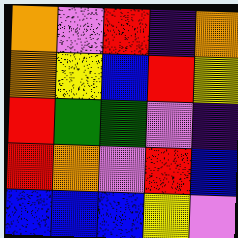[["orange", "violet", "red", "indigo", "orange"], ["orange", "yellow", "blue", "red", "yellow"], ["red", "green", "green", "violet", "indigo"], ["red", "orange", "violet", "red", "blue"], ["blue", "blue", "blue", "yellow", "violet"]]